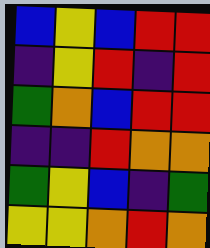[["blue", "yellow", "blue", "red", "red"], ["indigo", "yellow", "red", "indigo", "red"], ["green", "orange", "blue", "red", "red"], ["indigo", "indigo", "red", "orange", "orange"], ["green", "yellow", "blue", "indigo", "green"], ["yellow", "yellow", "orange", "red", "orange"]]